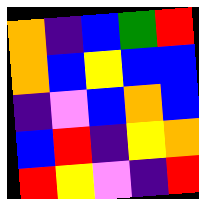[["orange", "indigo", "blue", "green", "red"], ["orange", "blue", "yellow", "blue", "blue"], ["indigo", "violet", "blue", "orange", "blue"], ["blue", "red", "indigo", "yellow", "orange"], ["red", "yellow", "violet", "indigo", "red"]]